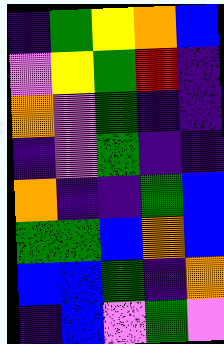[["indigo", "green", "yellow", "orange", "blue"], ["violet", "yellow", "green", "red", "indigo"], ["orange", "violet", "green", "indigo", "indigo"], ["indigo", "violet", "green", "indigo", "indigo"], ["orange", "indigo", "indigo", "green", "blue"], ["green", "green", "blue", "orange", "blue"], ["blue", "blue", "green", "indigo", "orange"], ["indigo", "blue", "violet", "green", "violet"]]